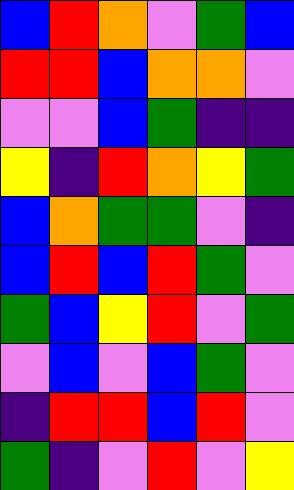[["blue", "red", "orange", "violet", "green", "blue"], ["red", "red", "blue", "orange", "orange", "violet"], ["violet", "violet", "blue", "green", "indigo", "indigo"], ["yellow", "indigo", "red", "orange", "yellow", "green"], ["blue", "orange", "green", "green", "violet", "indigo"], ["blue", "red", "blue", "red", "green", "violet"], ["green", "blue", "yellow", "red", "violet", "green"], ["violet", "blue", "violet", "blue", "green", "violet"], ["indigo", "red", "red", "blue", "red", "violet"], ["green", "indigo", "violet", "red", "violet", "yellow"]]